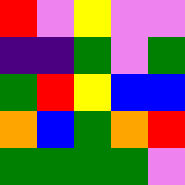[["red", "violet", "yellow", "violet", "violet"], ["indigo", "indigo", "green", "violet", "green"], ["green", "red", "yellow", "blue", "blue"], ["orange", "blue", "green", "orange", "red"], ["green", "green", "green", "green", "violet"]]